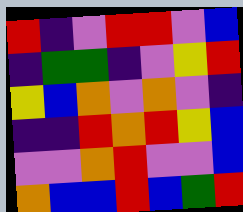[["red", "indigo", "violet", "red", "red", "violet", "blue"], ["indigo", "green", "green", "indigo", "violet", "yellow", "red"], ["yellow", "blue", "orange", "violet", "orange", "violet", "indigo"], ["indigo", "indigo", "red", "orange", "red", "yellow", "blue"], ["violet", "violet", "orange", "red", "violet", "violet", "blue"], ["orange", "blue", "blue", "red", "blue", "green", "red"]]